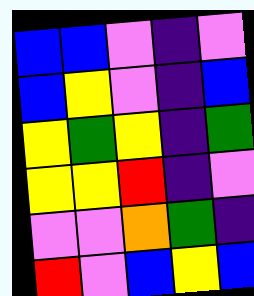[["blue", "blue", "violet", "indigo", "violet"], ["blue", "yellow", "violet", "indigo", "blue"], ["yellow", "green", "yellow", "indigo", "green"], ["yellow", "yellow", "red", "indigo", "violet"], ["violet", "violet", "orange", "green", "indigo"], ["red", "violet", "blue", "yellow", "blue"]]